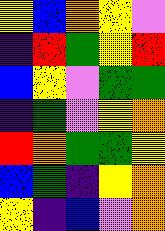[["yellow", "blue", "orange", "yellow", "violet"], ["indigo", "red", "green", "yellow", "red"], ["blue", "yellow", "violet", "green", "green"], ["indigo", "green", "violet", "yellow", "orange"], ["red", "orange", "green", "green", "yellow"], ["blue", "green", "indigo", "yellow", "orange"], ["yellow", "indigo", "blue", "violet", "orange"]]